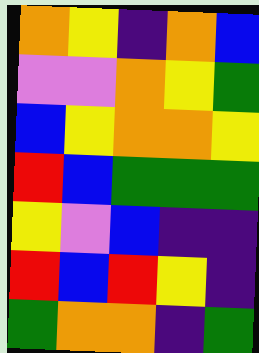[["orange", "yellow", "indigo", "orange", "blue"], ["violet", "violet", "orange", "yellow", "green"], ["blue", "yellow", "orange", "orange", "yellow"], ["red", "blue", "green", "green", "green"], ["yellow", "violet", "blue", "indigo", "indigo"], ["red", "blue", "red", "yellow", "indigo"], ["green", "orange", "orange", "indigo", "green"]]